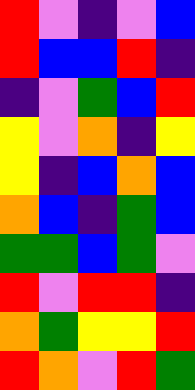[["red", "violet", "indigo", "violet", "blue"], ["red", "blue", "blue", "red", "indigo"], ["indigo", "violet", "green", "blue", "red"], ["yellow", "violet", "orange", "indigo", "yellow"], ["yellow", "indigo", "blue", "orange", "blue"], ["orange", "blue", "indigo", "green", "blue"], ["green", "green", "blue", "green", "violet"], ["red", "violet", "red", "red", "indigo"], ["orange", "green", "yellow", "yellow", "red"], ["red", "orange", "violet", "red", "green"]]